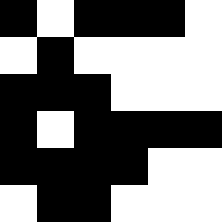[["black", "white", "black", "black", "black", "white"], ["white", "black", "white", "white", "white", "white"], ["black", "black", "black", "white", "white", "white"], ["black", "white", "black", "black", "black", "black"], ["black", "black", "black", "black", "white", "white"], ["white", "black", "black", "white", "white", "white"]]